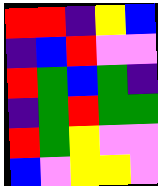[["red", "red", "indigo", "yellow", "blue"], ["indigo", "blue", "red", "violet", "violet"], ["red", "green", "blue", "green", "indigo"], ["indigo", "green", "red", "green", "green"], ["red", "green", "yellow", "violet", "violet"], ["blue", "violet", "yellow", "yellow", "violet"]]